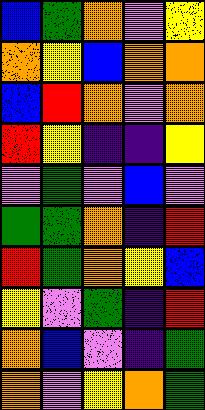[["blue", "green", "orange", "violet", "yellow"], ["orange", "yellow", "blue", "orange", "orange"], ["blue", "red", "orange", "violet", "orange"], ["red", "yellow", "indigo", "indigo", "yellow"], ["violet", "green", "violet", "blue", "violet"], ["green", "green", "orange", "indigo", "red"], ["red", "green", "orange", "yellow", "blue"], ["yellow", "violet", "green", "indigo", "red"], ["orange", "blue", "violet", "indigo", "green"], ["orange", "violet", "yellow", "orange", "green"]]